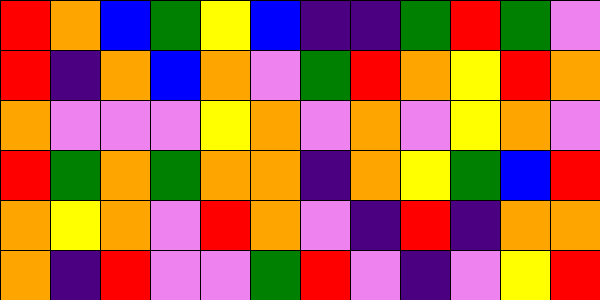[["red", "orange", "blue", "green", "yellow", "blue", "indigo", "indigo", "green", "red", "green", "violet"], ["red", "indigo", "orange", "blue", "orange", "violet", "green", "red", "orange", "yellow", "red", "orange"], ["orange", "violet", "violet", "violet", "yellow", "orange", "violet", "orange", "violet", "yellow", "orange", "violet"], ["red", "green", "orange", "green", "orange", "orange", "indigo", "orange", "yellow", "green", "blue", "red"], ["orange", "yellow", "orange", "violet", "red", "orange", "violet", "indigo", "red", "indigo", "orange", "orange"], ["orange", "indigo", "red", "violet", "violet", "green", "red", "violet", "indigo", "violet", "yellow", "red"]]